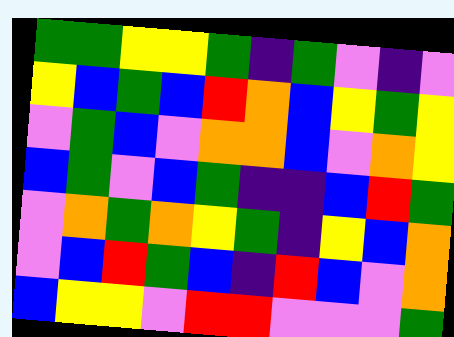[["green", "green", "yellow", "yellow", "green", "indigo", "green", "violet", "indigo", "violet"], ["yellow", "blue", "green", "blue", "red", "orange", "blue", "yellow", "green", "yellow"], ["violet", "green", "blue", "violet", "orange", "orange", "blue", "violet", "orange", "yellow"], ["blue", "green", "violet", "blue", "green", "indigo", "indigo", "blue", "red", "green"], ["violet", "orange", "green", "orange", "yellow", "green", "indigo", "yellow", "blue", "orange"], ["violet", "blue", "red", "green", "blue", "indigo", "red", "blue", "violet", "orange"], ["blue", "yellow", "yellow", "violet", "red", "red", "violet", "violet", "violet", "green"]]